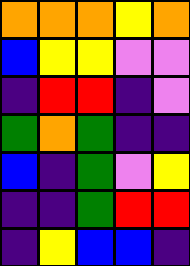[["orange", "orange", "orange", "yellow", "orange"], ["blue", "yellow", "yellow", "violet", "violet"], ["indigo", "red", "red", "indigo", "violet"], ["green", "orange", "green", "indigo", "indigo"], ["blue", "indigo", "green", "violet", "yellow"], ["indigo", "indigo", "green", "red", "red"], ["indigo", "yellow", "blue", "blue", "indigo"]]